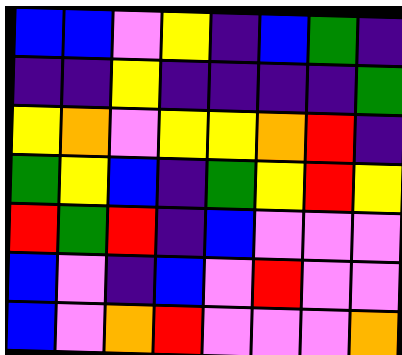[["blue", "blue", "violet", "yellow", "indigo", "blue", "green", "indigo"], ["indigo", "indigo", "yellow", "indigo", "indigo", "indigo", "indigo", "green"], ["yellow", "orange", "violet", "yellow", "yellow", "orange", "red", "indigo"], ["green", "yellow", "blue", "indigo", "green", "yellow", "red", "yellow"], ["red", "green", "red", "indigo", "blue", "violet", "violet", "violet"], ["blue", "violet", "indigo", "blue", "violet", "red", "violet", "violet"], ["blue", "violet", "orange", "red", "violet", "violet", "violet", "orange"]]